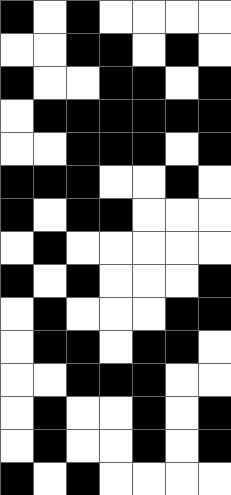[["black", "white", "black", "white", "white", "white", "white"], ["white", "white", "black", "black", "white", "black", "white"], ["black", "white", "white", "black", "black", "white", "black"], ["white", "black", "black", "black", "black", "black", "black"], ["white", "white", "black", "black", "black", "white", "black"], ["black", "black", "black", "white", "white", "black", "white"], ["black", "white", "black", "black", "white", "white", "white"], ["white", "black", "white", "white", "white", "white", "white"], ["black", "white", "black", "white", "white", "white", "black"], ["white", "black", "white", "white", "white", "black", "black"], ["white", "black", "black", "white", "black", "black", "white"], ["white", "white", "black", "black", "black", "white", "white"], ["white", "black", "white", "white", "black", "white", "black"], ["white", "black", "white", "white", "black", "white", "black"], ["black", "white", "black", "white", "white", "white", "white"]]